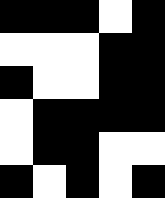[["black", "black", "black", "white", "black"], ["white", "white", "white", "black", "black"], ["black", "white", "white", "black", "black"], ["white", "black", "black", "black", "black"], ["white", "black", "black", "white", "white"], ["black", "white", "black", "white", "black"]]